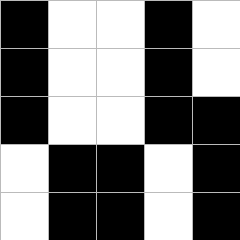[["black", "white", "white", "black", "white"], ["black", "white", "white", "black", "white"], ["black", "white", "white", "black", "black"], ["white", "black", "black", "white", "black"], ["white", "black", "black", "white", "black"]]